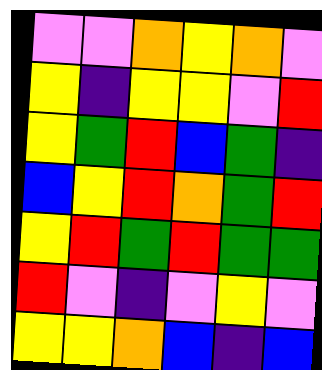[["violet", "violet", "orange", "yellow", "orange", "violet"], ["yellow", "indigo", "yellow", "yellow", "violet", "red"], ["yellow", "green", "red", "blue", "green", "indigo"], ["blue", "yellow", "red", "orange", "green", "red"], ["yellow", "red", "green", "red", "green", "green"], ["red", "violet", "indigo", "violet", "yellow", "violet"], ["yellow", "yellow", "orange", "blue", "indigo", "blue"]]